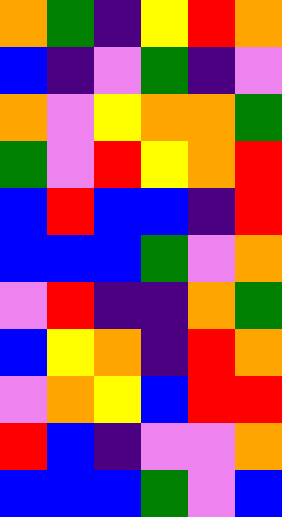[["orange", "green", "indigo", "yellow", "red", "orange"], ["blue", "indigo", "violet", "green", "indigo", "violet"], ["orange", "violet", "yellow", "orange", "orange", "green"], ["green", "violet", "red", "yellow", "orange", "red"], ["blue", "red", "blue", "blue", "indigo", "red"], ["blue", "blue", "blue", "green", "violet", "orange"], ["violet", "red", "indigo", "indigo", "orange", "green"], ["blue", "yellow", "orange", "indigo", "red", "orange"], ["violet", "orange", "yellow", "blue", "red", "red"], ["red", "blue", "indigo", "violet", "violet", "orange"], ["blue", "blue", "blue", "green", "violet", "blue"]]